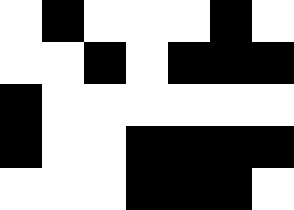[["white", "black", "white", "white", "white", "black", "white"], ["white", "white", "black", "white", "black", "black", "black"], ["black", "white", "white", "white", "white", "white", "white"], ["black", "white", "white", "black", "black", "black", "black"], ["white", "white", "white", "black", "black", "black", "white"]]